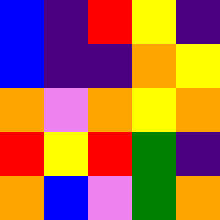[["blue", "indigo", "red", "yellow", "indigo"], ["blue", "indigo", "indigo", "orange", "yellow"], ["orange", "violet", "orange", "yellow", "orange"], ["red", "yellow", "red", "green", "indigo"], ["orange", "blue", "violet", "green", "orange"]]